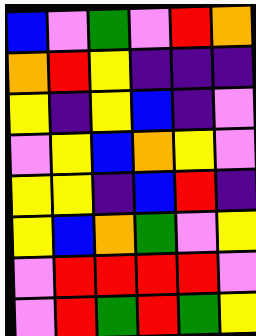[["blue", "violet", "green", "violet", "red", "orange"], ["orange", "red", "yellow", "indigo", "indigo", "indigo"], ["yellow", "indigo", "yellow", "blue", "indigo", "violet"], ["violet", "yellow", "blue", "orange", "yellow", "violet"], ["yellow", "yellow", "indigo", "blue", "red", "indigo"], ["yellow", "blue", "orange", "green", "violet", "yellow"], ["violet", "red", "red", "red", "red", "violet"], ["violet", "red", "green", "red", "green", "yellow"]]